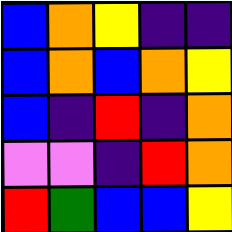[["blue", "orange", "yellow", "indigo", "indigo"], ["blue", "orange", "blue", "orange", "yellow"], ["blue", "indigo", "red", "indigo", "orange"], ["violet", "violet", "indigo", "red", "orange"], ["red", "green", "blue", "blue", "yellow"]]